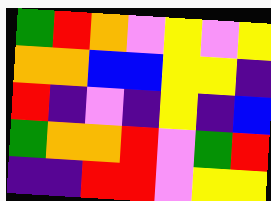[["green", "red", "orange", "violet", "yellow", "violet", "yellow"], ["orange", "orange", "blue", "blue", "yellow", "yellow", "indigo"], ["red", "indigo", "violet", "indigo", "yellow", "indigo", "blue"], ["green", "orange", "orange", "red", "violet", "green", "red"], ["indigo", "indigo", "red", "red", "violet", "yellow", "yellow"]]